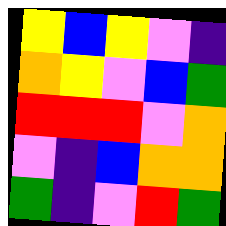[["yellow", "blue", "yellow", "violet", "indigo"], ["orange", "yellow", "violet", "blue", "green"], ["red", "red", "red", "violet", "orange"], ["violet", "indigo", "blue", "orange", "orange"], ["green", "indigo", "violet", "red", "green"]]